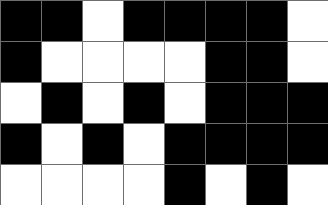[["black", "black", "white", "black", "black", "black", "black", "white"], ["black", "white", "white", "white", "white", "black", "black", "white"], ["white", "black", "white", "black", "white", "black", "black", "black"], ["black", "white", "black", "white", "black", "black", "black", "black"], ["white", "white", "white", "white", "black", "white", "black", "white"]]